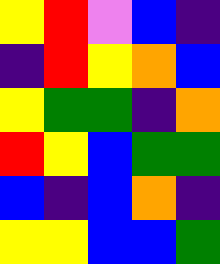[["yellow", "red", "violet", "blue", "indigo"], ["indigo", "red", "yellow", "orange", "blue"], ["yellow", "green", "green", "indigo", "orange"], ["red", "yellow", "blue", "green", "green"], ["blue", "indigo", "blue", "orange", "indigo"], ["yellow", "yellow", "blue", "blue", "green"]]